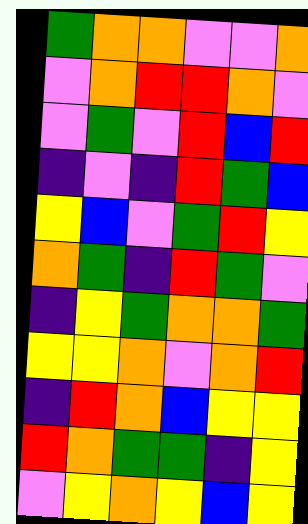[["green", "orange", "orange", "violet", "violet", "orange"], ["violet", "orange", "red", "red", "orange", "violet"], ["violet", "green", "violet", "red", "blue", "red"], ["indigo", "violet", "indigo", "red", "green", "blue"], ["yellow", "blue", "violet", "green", "red", "yellow"], ["orange", "green", "indigo", "red", "green", "violet"], ["indigo", "yellow", "green", "orange", "orange", "green"], ["yellow", "yellow", "orange", "violet", "orange", "red"], ["indigo", "red", "orange", "blue", "yellow", "yellow"], ["red", "orange", "green", "green", "indigo", "yellow"], ["violet", "yellow", "orange", "yellow", "blue", "yellow"]]